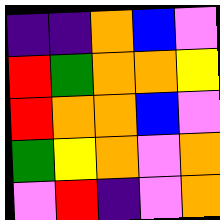[["indigo", "indigo", "orange", "blue", "violet"], ["red", "green", "orange", "orange", "yellow"], ["red", "orange", "orange", "blue", "violet"], ["green", "yellow", "orange", "violet", "orange"], ["violet", "red", "indigo", "violet", "orange"]]